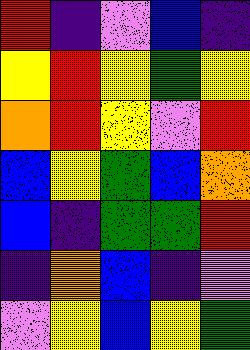[["red", "indigo", "violet", "blue", "indigo"], ["yellow", "red", "yellow", "green", "yellow"], ["orange", "red", "yellow", "violet", "red"], ["blue", "yellow", "green", "blue", "orange"], ["blue", "indigo", "green", "green", "red"], ["indigo", "orange", "blue", "indigo", "violet"], ["violet", "yellow", "blue", "yellow", "green"]]